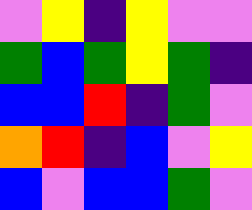[["violet", "yellow", "indigo", "yellow", "violet", "violet"], ["green", "blue", "green", "yellow", "green", "indigo"], ["blue", "blue", "red", "indigo", "green", "violet"], ["orange", "red", "indigo", "blue", "violet", "yellow"], ["blue", "violet", "blue", "blue", "green", "violet"]]